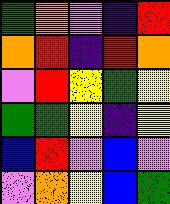[["green", "orange", "violet", "indigo", "red"], ["orange", "red", "indigo", "red", "orange"], ["violet", "red", "yellow", "green", "yellow"], ["green", "green", "yellow", "indigo", "yellow"], ["blue", "red", "violet", "blue", "violet"], ["violet", "orange", "yellow", "blue", "green"]]